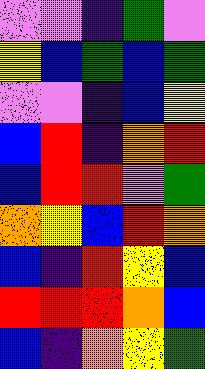[["violet", "violet", "indigo", "green", "violet"], ["yellow", "blue", "green", "blue", "green"], ["violet", "violet", "indigo", "blue", "yellow"], ["blue", "red", "indigo", "orange", "red"], ["blue", "red", "red", "violet", "green"], ["orange", "yellow", "blue", "red", "orange"], ["blue", "indigo", "red", "yellow", "blue"], ["red", "red", "red", "orange", "blue"], ["blue", "indigo", "orange", "yellow", "green"]]